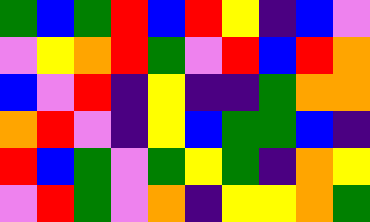[["green", "blue", "green", "red", "blue", "red", "yellow", "indigo", "blue", "violet"], ["violet", "yellow", "orange", "red", "green", "violet", "red", "blue", "red", "orange"], ["blue", "violet", "red", "indigo", "yellow", "indigo", "indigo", "green", "orange", "orange"], ["orange", "red", "violet", "indigo", "yellow", "blue", "green", "green", "blue", "indigo"], ["red", "blue", "green", "violet", "green", "yellow", "green", "indigo", "orange", "yellow"], ["violet", "red", "green", "violet", "orange", "indigo", "yellow", "yellow", "orange", "green"]]